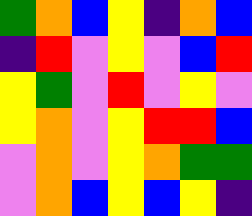[["green", "orange", "blue", "yellow", "indigo", "orange", "blue"], ["indigo", "red", "violet", "yellow", "violet", "blue", "red"], ["yellow", "green", "violet", "red", "violet", "yellow", "violet"], ["yellow", "orange", "violet", "yellow", "red", "red", "blue"], ["violet", "orange", "violet", "yellow", "orange", "green", "green"], ["violet", "orange", "blue", "yellow", "blue", "yellow", "indigo"]]